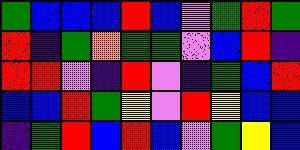[["green", "blue", "blue", "blue", "red", "blue", "violet", "green", "red", "green"], ["red", "indigo", "green", "orange", "green", "green", "violet", "blue", "red", "indigo"], ["red", "red", "violet", "indigo", "red", "violet", "indigo", "green", "blue", "red"], ["blue", "blue", "red", "green", "yellow", "violet", "red", "yellow", "blue", "blue"], ["indigo", "green", "red", "blue", "red", "blue", "violet", "green", "yellow", "blue"]]